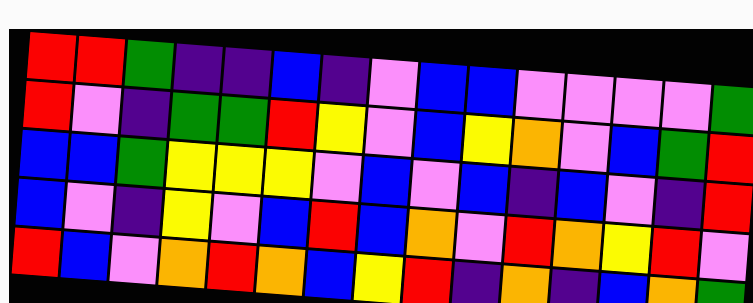[["red", "red", "green", "indigo", "indigo", "blue", "indigo", "violet", "blue", "blue", "violet", "violet", "violet", "violet", "green"], ["red", "violet", "indigo", "green", "green", "red", "yellow", "violet", "blue", "yellow", "orange", "violet", "blue", "green", "red"], ["blue", "blue", "green", "yellow", "yellow", "yellow", "violet", "blue", "violet", "blue", "indigo", "blue", "violet", "indigo", "red"], ["blue", "violet", "indigo", "yellow", "violet", "blue", "red", "blue", "orange", "violet", "red", "orange", "yellow", "red", "violet"], ["red", "blue", "violet", "orange", "red", "orange", "blue", "yellow", "red", "indigo", "orange", "indigo", "blue", "orange", "green"]]